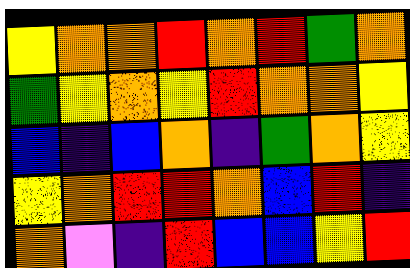[["yellow", "orange", "orange", "red", "orange", "red", "green", "orange"], ["green", "yellow", "orange", "yellow", "red", "orange", "orange", "yellow"], ["blue", "indigo", "blue", "orange", "indigo", "green", "orange", "yellow"], ["yellow", "orange", "red", "red", "orange", "blue", "red", "indigo"], ["orange", "violet", "indigo", "red", "blue", "blue", "yellow", "red"]]